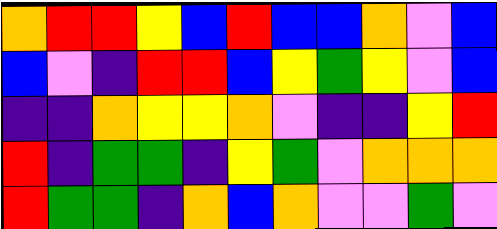[["orange", "red", "red", "yellow", "blue", "red", "blue", "blue", "orange", "violet", "blue"], ["blue", "violet", "indigo", "red", "red", "blue", "yellow", "green", "yellow", "violet", "blue"], ["indigo", "indigo", "orange", "yellow", "yellow", "orange", "violet", "indigo", "indigo", "yellow", "red"], ["red", "indigo", "green", "green", "indigo", "yellow", "green", "violet", "orange", "orange", "orange"], ["red", "green", "green", "indigo", "orange", "blue", "orange", "violet", "violet", "green", "violet"]]